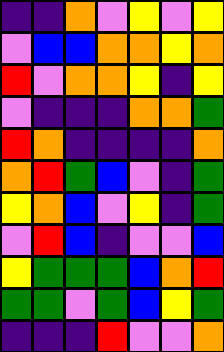[["indigo", "indigo", "orange", "violet", "yellow", "violet", "yellow"], ["violet", "blue", "blue", "orange", "orange", "yellow", "orange"], ["red", "violet", "orange", "orange", "yellow", "indigo", "yellow"], ["violet", "indigo", "indigo", "indigo", "orange", "orange", "green"], ["red", "orange", "indigo", "indigo", "indigo", "indigo", "orange"], ["orange", "red", "green", "blue", "violet", "indigo", "green"], ["yellow", "orange", "blue", "violet", "yellow", "indigo", "green"], ["violet", "red", "blue", "indigo", "violet", "violet", "blue"], ["yellow", "green", "green", "green", "blue", "orange", "red"], ["green", "green", "violet", "green", "blue", "yellow", "green"], ["indigo", "indigo", "indigo", "red", "violet", "violet", "orange"]]